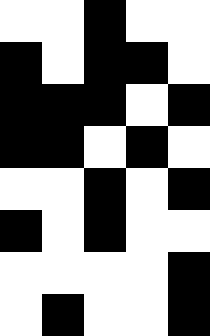[["white", "white", "black", "white", "white"], ["black", "white", "black", "black", "white"], ["black", "black", "black", "white", "black"], ["black", "black", "white", "black", "white"], ["white", "white", "black", "white", "black"], ["black", "white", "black", "white", "white"], ["white", "white", "white", "white", "black"], ["white", "black", "white", "white", "black"]]